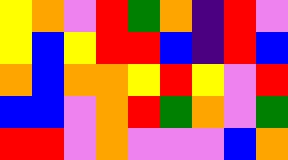[["yellow", "orange", "violet", "red", "green", "orange", "indigo", "red", "violet"], ["yellow", "blue", "yellow", "red", "red", "blue", "indigo", "red", "blue"], ["orange", "blue", "orange", "orange", "yellow", "red", "yellow", "violet", "red"], ["blue", "blue", "violet", "orange", "red", "green", "orange", "violet", "green"], ["red", "red", "violet", "orange", "violet", "violet", "violet", "blue", "orange"]]